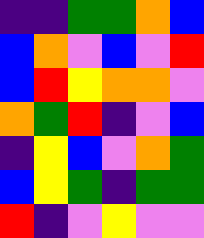[["indigo", "indigo", "green", "green", "orange", "blue"], ["blue", "orange", "violet", "blue", "violet", "red"], ["blue", "red", "yellow", "orange", "orange", "violet"], ["orange", "green", "red", "indigo", "violet", "blue"], ["indigo", "yellow", "blue", "violet", "orange", "green"], ["blue", "yellow", "green", "indigo", "green", "green"], ["red", "indigo", "violet", "yellow", "violet", "violet"]]